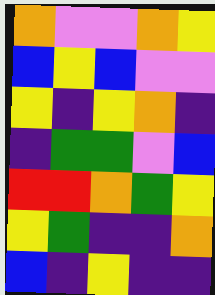[["orange", "violet", "violet", "orange", "yellow"], ["blue", "yellow", "blue", "violet", "violet"], ["yellow", "indigo", "yellow", "orange", "indigo"], ["indigo", "green", "green", "violet", "blue"], ["red", "red", "orange", "green", "yellow"], ["yellow", "green", "indigo", "indigo", "orange"], ["blue", "indigo", "yellow", "indigo", "indigo"]]